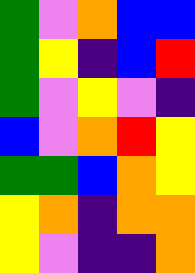[["green", "violet", "orange", "blue", "blue"], ["green", "yellow", "indigo", "blue", "red"], ["green", "violet", "yellow", "violet", "indigo"], ["blue", "violet", "orange", "red", "yellow"], ["green", "green", "blue", "orange", "yellow"], ["yellow", "orange", "indigo", "orange", "orange"], ["yellow", "violet", "indigo", "indigo", "orange"]]